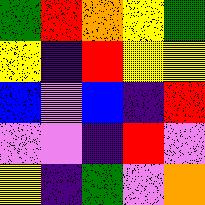[["green", "red", "orange", "yellow", "green"], ["yellow", "indigo", "red", "yellow", "yellow"], ["blue", "violet", "blue", "indigo", "red"], ["violet", "violet", "indigo", "red", "violet"], ["yellow", "indigo", "green", "violet", "orange"]]